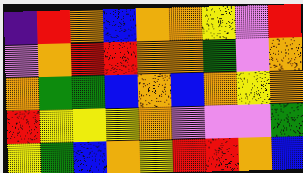[["indigo", "red", "orange", "blue", "orange", "orange", "yellow", "violet", "red"], ["violet", "orange", "red", "red", "orange", "orange", "green", "violet", "orange"], ["orange", "green", "green", "blue", "orange", "blue", "orange", "yellow", "orange"], ["red", "yellow", "yellow", "yellow", "orange", "violet", "violet", "violet", "green"], ["yellow", "green", "blue", "orange", "yellow", "red", "red", "orange", "blue"]]